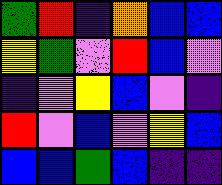[["green", "red", "indigo", "orange", "blue", "blue"], ["yellow", "green", "violet", "red", "blue", "violet"], ["indigo", "violet", "yellow", "blue", "violet", "indigo"], ["red", "violet", "blue", "violet", "yellow", "blue"], ["blue", "blue", "green", "blue", "indigo", "indigo"]]